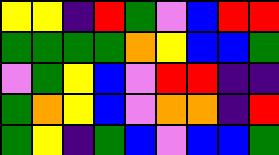[["yellow", "yellow", "indigo", "red", "green", "violet", "blue", "red", "red"], ["green", "green", "green", "green", "orange", "yellow", "blue", "blue", "green"], ["violet", "green", "yellow", "blue", "violet", "red", "red", "indigo", "indigo"], ["green", "orange", "yellow", "blue", "violet", "orange", "orange", "indigo", "red"], ["green", "yellow", "indigo", "green", "blue", "violet", "blue", "blue", "green"]]